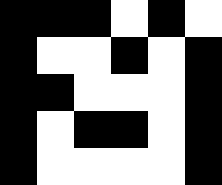[["black", "black", "black", "white", "black", "white"], ["black", "white", "white", "black", "white", "black"], ["black", "black", "white", "white", "white", "black"], ["black", "white", "black", "black", "white", "black"], ["black", "white", "white", "white", "white", "black"]]